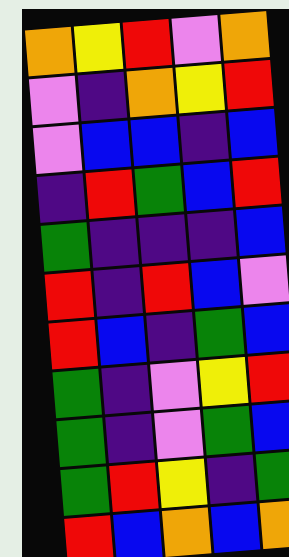[["orange", "yellow", "red", "violet", "orange"], ["violet", "indigo", "orange", "yellow", "red"], ["violet", "blue", "blue", "indigo", "blue"], ["indigo", "red", "green", "blue", "red"], ["green", "indigo", "indigo", "indigo", "blue"], ["red", "indigo", "red", "blue", "violet"], ["red", "blue", "indigo", "green", "blue"], ["green", "indigo", "violet", "yellow", "red"], ["green", "indigo", "violet", "green", "blue"], ["green", "red", "yellow", "indigo", "green"], ["red", "blue", "orange", "blue", "orange"]]